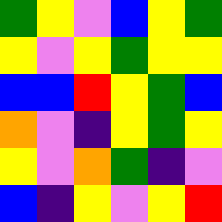[["green", "yellow", "violet", "blue", "yellow", "green"], ["yellow", "violet", "yellow", "green", "yellow", "yellow"], ["blue", "blue", "red", "yellow", "green", "blue"], ["orange", "violet", "indigo", "yellow", "green", "yellow"], ["yellow", "violet", "orange", "green", "indigo", "violet"], ["blue", "indigo", "yellow", "violet", "yellow", "red"]]